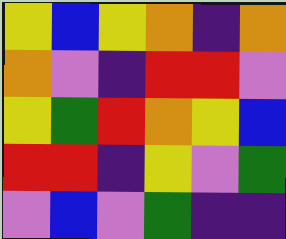[["yellow", "blue", "yellow", "orange", "indigo", "orange"], ["orange", "violet", "indigo", "red", "red", "violet"], ["yellow", "green", "red", "orange", "yellow", "blue"], ["red", "red", "indigo", "yellow", "violet", "green"], ["violet", "blue", "violet", "green", "indigo", "indigo"]]